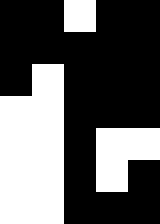[["black", "black", "white", "black", "black"], ["black", "black", "black", "black", "black"], ["black", "white", "black", "black", "black"], ["white", "white", "black", "black", "black"], ["white", "white", "black", "white", "white"], ["white", "white", "black", "white", "black"], ["white", "white", "black", "black", "black"]]